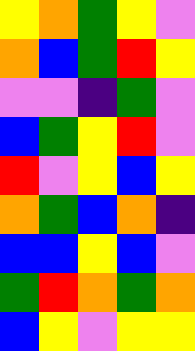[["yellow", "orange", "green", "yellow", "violet"], ["orange", "blue", "green", "red", "yellow"], ["violet", "violet", "indigo", "green", "violet"], ["blue", "green", "yellow", "red", "violet"], ["red", "violet", "yellow", "blue", "yellow"], ["orange", "green", "blue", "orange", "indigo"], ["blue", "blue", "yellow", "blue", "violet"], ["green", "red", "orange", "green", "orange"], ["blue", "yellow", "violet", "yellow", "yellow"]]